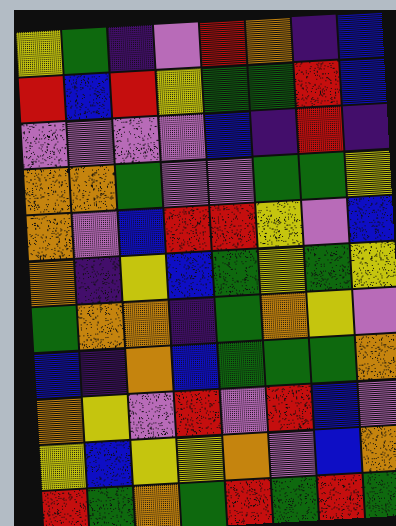[["yellow", "green", "indigo", "violet", "red", "orange", "indigo", "blue"], ["red", "blue", "red", "yellow", "green", "green", "red", "blue"], ["violet", "violet", "violet", "violet", "blue", "indigo", "red", "indigo"], ["orange", "orange", "green", "violet", "violet", "green", "green", "yellow"], ["orange", "violet", "blue", "red", "red", "yellow", "violet", "blue"], ["orange", "indigo", "yellow", "blue", "green", "yellow", "green", "yellow"], ["green", "orange", "orange", "indigo", "green", "orange", "yellow", "violet"], ["blue", "indigo", "orange", "blue", "green", "green", "green", "orange"], ["orange", "yellow", "violet", "red", "violet", "red", "blue", "violet"], ["yellow", "blue", "yellow", "yellow", "orange", "violet", "blue", "orange"], ["red", "green", "orange", "green", "red", "green", "red", "green"]]